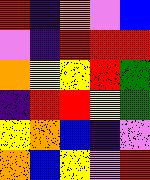[["red", "indigo", "orange", "violet", "blue"], ["violet", "indigo", "red", "red", "red"], ["orange", "yellow", "yellow", "red", "green"], ["indigo", "red", "red", "yellow", "green"], ["yellow", "orange", "blue", "indigo", "violet"], ["orange", "blue", "yellow", "violet", "red"]]